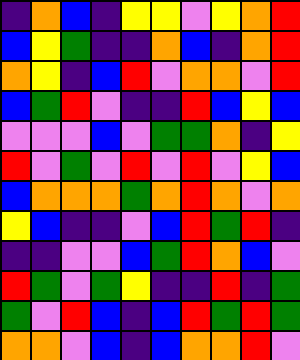[["indigo", "orange", "blue", "indigo", "yellow", "yellow", "violet", "yellow", "orange", "red"], ["blue", "yellow", "green", "indigo", "indigo", "orange", "blue", "indigo", "orange", "red"], ["orange", "yellow", "indigo", "blue", "red", "violet", "orange", "orange", "violet", "red"], ["blue", "green", "red", "violet", "indigo", "indigo", "red", "blue", "yellow", "blue"], ["violet", "violet", "violet", "blue", "violet", "green", "green", "orange", "indigo", "yellow"], ["red", "violet", "green", "violet", "red", "violet", "red", "violet", "yellow", "blue"], ["blue", "orange", "orange", "orange", "green", "orange", "red", "orange", "violet", "orange"], ["yellow", "blue", "indigo", "indigo", "violet", "blue", "red", "green", "red", "indigo"], ["indigo", "indigo", "violet", "violet", "blue", "green", "red", "orange", "blue", "violet"], ["red", "green", "violet", "green", "yellow", "indigo", "indigo", "red", "indigo", "green"], ["green", "violet", "red", "blue", "indigo", "blue", "red", "green", "red", "green"], ["orange", "orange", "violet", "blue", "indigo", "blue", "orange", "orange", "red", "violet"]]